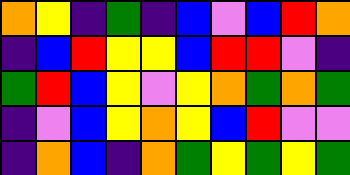[["orange", "yellow", "indigo", "green", "indigo", "blue", "violet", "blue", "red", "orange"], ["indigo", "blue", "red", "yellow", "yellow", "blue", "red", "red", "violet", "indigo"], ["green", "red", "blue", "yellow", "violet", "yellow", "orange", "green", "orange", "green"], ["indigo", "violet", "blue", "yellow", "orange", "yellow", "blue", "red", "violet", "violet"], ["indigo", "orange", "blue", "indigo", "orange", "green", "yellow", "green", "yellow", "green"]]